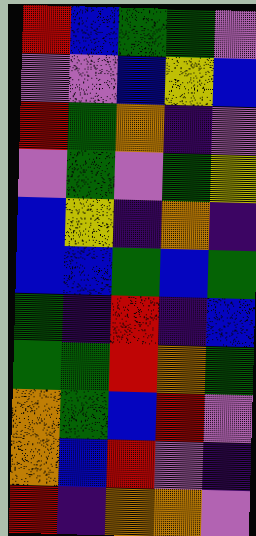[["red", "blue", "green", "green", "violet"], ["violet", "violet", "blue", "yellow", "blue"], ["red", "green", "orange", "indigo", "violet"], ["violet", "green", "violet", "green", "yellow"], ["blue", "yellow", "indigo", "orange", "indigo"], ["blue", "blue", "green", "blue", "green"], ["green", "indigo", "red", "indigo", "blue"], ["green", "green", "red", "orange", "green"], ["orange", "green", "blue", "red", "violet"], ["orange", "blue", "red", "violet", "indigo"], ["red", "indigo", "orange", "orange", "violet"]]